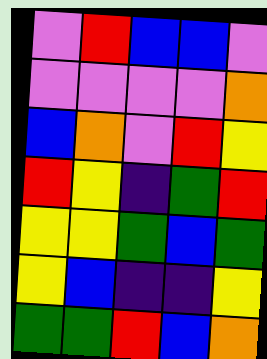[["violet", "red", "blue", "blue", "violet"], ["violet", "violet", "violet", "violet", "orange"], ["blue", "orange", "violet", "red", "yellow"], ["red", "yellow", "indigo", "green", "red"], ["yellow", "yellow", "green", "blue", "green"], ["yellow", "blue", "indigo", "indigo", "yellow"], ["green", "green", "red", "blue", "orange"]]